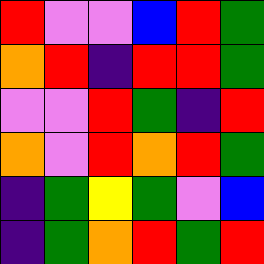[["red", "violet", "violet", "blue", "red", "green"], ["orange", "red", "indigo", "red", "red", "green"], ["violet", "violet", "red", "green", "indigo", "red"], ["orange", "violet", "red", "orange", "red", "green"], ["indigo", "green", "yellow", "green", "violet", "blue"], ["indigo", "green", "orange", "red", "green", "red"]]